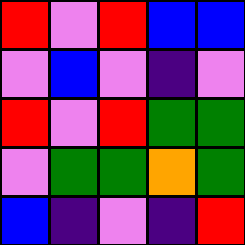[["red", "violet", "red", "blue", "blue"], ["violet", "blue", "violet", "indigo", "violet"], ["red", "violet", "red", "green", "green"], ["violet", "green", "green", "orange", "green"], ["blue", "indigo", "violet", "indigo", "red"]]